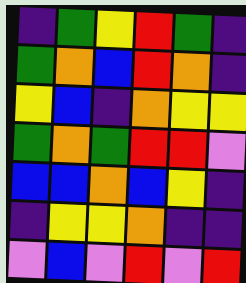[["indigo", "green", "yellow", "red", "green", "indigo"], ["green", "orange", "blue", "red", "orange", "indigo"], ["yellow", "blue", "indigo", "orange", "yellow", "yellow"], ["green", "orange", "green", "red", "red", "violet"], ["blue", "blue", "orange", "blue", "yellow", "indigo"], ["indigo", "yellow", "yellow", "orange", "indigo", "indigo"], ["violet", "blue", "violet", "red", "violet", "red"]]